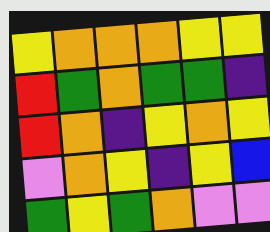[["yellow", "orange", "orange", "orange", "yellow", "yellow"], ["red", "green", "orange", "green", "green", "indigo"], ["red", "orange", "indigo", "yellow", "orange", "yellow"], ["violet", "orange", "yellow", "indigo", "yellow", "blue"], ["green", "yellow", "green", "orange", "violet", "violet"]]